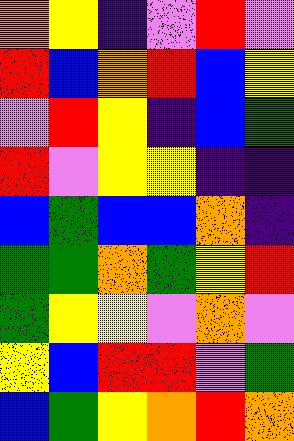[["orange", "yellow", "indigo", "violet", "red", "violet"], ["red", "blue", "orange", "red", "blue", "yellow"], ["violet", "red", "yellow", "indigo", "blue", "green"], ["red", "violet", "yellow", "yellow", "indigo", "indigo"], ["blue", "green", "blue", "blue", "orange", "indigo"], ["green", "green", "orange", "green", "yellow", "red"], ["green", "yellow", "yellow", "violet", "orange", "violet"], ["yellow", "blue", "red", "red", "violet", "green"], ["blue", "green", "yellow", "orange", "red", "orange"]]